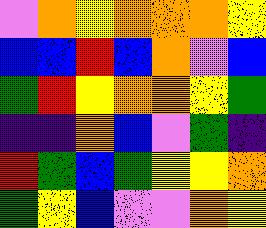[["violet", "orange", "yellow", "orange", "orange", "orange", "yellow"], ["blue", "blue", "red", "blue", "orange", "violet", "blue"], ["green", "red", "yellow", "orange", "orange", "yellow", "green"], ["indigo", "indigo", "orange", "blue", "violet", "green", "indigo"], ["red", "green", "blue", "green", "yellow", "yellow", "orange"], ["green", "yellow", "blue", "violet", "violet", "orange", "yellow"]]